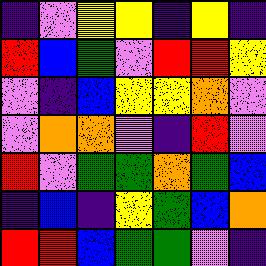[["indigo", "violet", "yellow", "yellow", "indigo", "yellow", "indigo"], ["red", "blue", "green", "violet", "red", "red", "yellow"], ["violet", "indigo", "blue", "yellow", "yellow", "orange", "violet"], ["violet", "orange", "orange", "violet", "indigo", "red", "violet"], ["red", "violet", "green", "green", "orange", "green", "blue"], ["indigo", "blue", "indigo", "yellow", "green", "blue", "orange"], ["red", "red", "blue", "green", "green", "violet", "indigo"]]